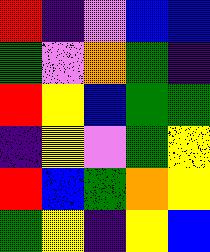[["red", "indigo", "violet", "blue", "blue"], ["green", "violet", "orange", "green", "indigo"], ["red", "yellow", "blue", "green", "green"], ["indigo", "yellow", "violet", "green", "yellow"], ["red", "blue", "green", "orange", "yellow"], ["green", "yellow", "indigo", "yellow", "blue"]]